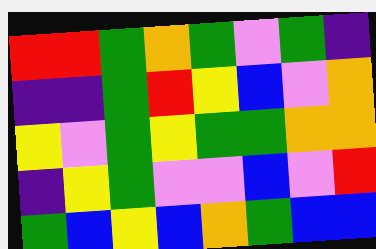[["red", "red", "green", "orange", "green", "violet", "green", "indigo"], ["indigo", "indigo", "green", "red", "yellow", "blue", "violet", "orange"], ["yellow", "violet", "green", "yellow", "green", "green", "orange", "orange"], ["indigo", "yellow", "green", "violet", "violet", "blue", "violet", "red"], ["green", "blue", "yellow", "blue", "orange", "green", "blue", "blue"]]